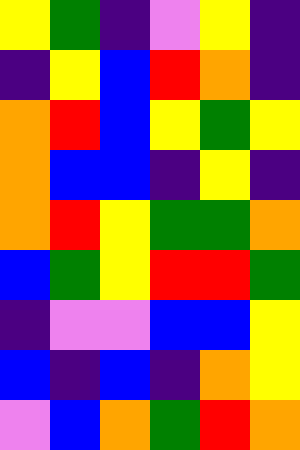[["yellow", "green", "indigo", "violet", "yellow", "indigo"], ["indigo", "yellow", "blue", "red", "orange", "indigo"], ["orange", "red", "blue", "yellow", "green", "yellow"], ["orange", "blue", "blue", "indigo", "yellow", "indigo"], ["orange", "red", "yellow", "green", "green", "orange"], ["blue", "green", "yellow", "red", "red", "green"], ["indigo", "violet", "violet", "blue", "blue", "yellow"], ["blue", "indigo", "blue", "indigo", "orange", "yellow"], ["violet", "blue", "orange", "green", "red", "orange"]]